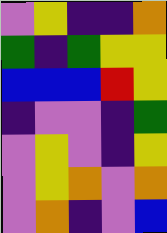[["violet", "yellow", "indigo", "indigo", "orange"], ["green", "indigo", "green", "yellow", "yellow"], ["blue", "blue", "blue", "red", "yellow"], ["indigo", "violet", "violet", "indigo", "green"], ["violet", "yellow", "violet", "indigo", "yellow"], ["violet", "yellow", "orange", "violet", "orange"], ["violet", "orange", "indigo", "violet", "blue"]]